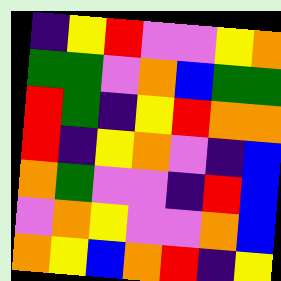[["indigo", "yellow", "red", "violet", "violet", "yellow", "orange"], ["green", "green", "violet", "orange", "blue", "green", "green"], ["red", "green", "indigo", "yellow", "red", "orange", "orange"], ["red", "indigo", "yellow", "orange", "violet", "indigo", "blue"], ["orange", "green", "violet", "violet", "indigo", "red", "blue"], ["violet", "orange", "yellow", "violet", "violet", "orange", "blue"], ["orange", "yellow", "blue", "orange", "red", "indigo", "yellow"]]